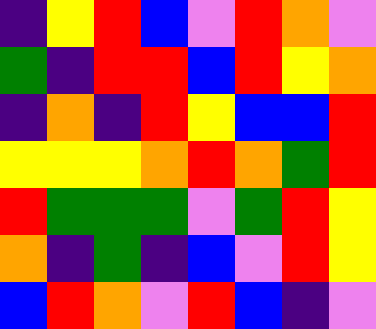[["indigo", "yellow", "red", "blue", "violet", "red", "orange", "violet"], ["green", "indigo", "red", "red", "blue", "red", "yellow", "orange"], ["indigo", "orange", "indigo", "red", "yellow", "blue", "blue", "red"], ["yellow", "yellow", "yellow", "orange", "red", "orange", "green", "red"], ["red", "green", "green", "green", "violet", "green", "red", "yellow"], ["orange", "indigo", "green", "indigo", "blue", "violet", "red", "yellow"], ["blue", "red", "orange", "violet", "red", "blue", "indigo", "violet"]]